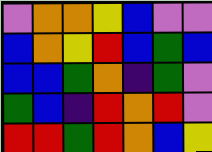[["violet", "orange", "orange", "yellow", "blue", "violet", "violet"], ["blue", "orange", "yellow", "red", "blue", "green", "blue"], ["blue", "blue", "green", "orange", "indigo", "green", "violet"], ["green", "blue", "indigo", "red", "orange", "red", "violet"], ["red", "red", "green", "red", "orange", "blue", "yellow"]]